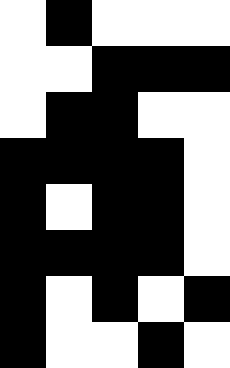[["white", "black", "white", "white", "white"], ["white", "white", "black", "black", "black"], ["white", "black", "black", "white", "white"], ["black", "black", "black", "black", "white"], ["black", "white", "black", "black", "white"], ["black", "black", "black", "black", "white"], ["black", "white", "black", "white", "black"], ["black", "white", "white", "black", "white"]]